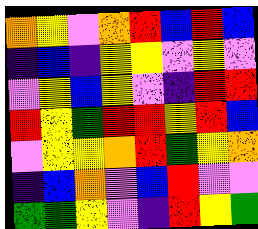[["orange", "yellow", "violet", "orange", "red", "blue", "red", "blue"], ["indigo", "blue", "indigo", "yellow", "yellow", "violet", "yellow", "violet"], ["violet", "yellow", "blue", "yellow", "violet", "indigo", "red", "red"], ["red", "yellow", "green", "red", "red", "yellow", "red", "blue"], ["violet", "yellow", "yellow", "orange", "red", "green", "yellow", "orange"], ["indigo", "blue", "orange", "violet", "blue", "red", "violet", "violet"], ["green", "green", "yellow", "violet", "indigo", "red", "yellow", "green"]]